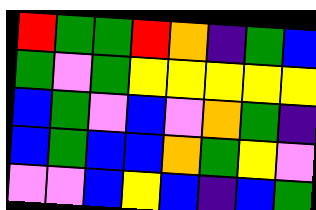[["red", "green", "green", "red", "orange", "indigo", "green", "blue"], ["green", "violet", "green", "yellow", "yellow", "yellow", "yellow", "yellow"], ["blue", "green", "violet", "blue", "violet", "orange", "green", "indigo"], ["blue", "green", "blue", "blue", "orange", "green", "yellow", "violet"], ["violet", "violet", "blue", "yellow", "blue", "indigo", "blue", "green"]]